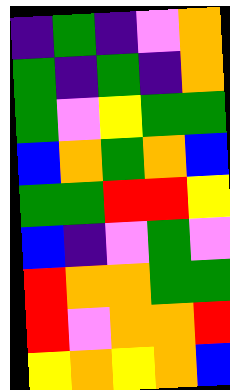[["indigo", "green", "indigo", "violet", "orange"], ["green", "indigo", "green", "indigo", "orange"], ["green", "violet", "yellow", "green", "green"], ["blue", "orange", "green", "orange", "blue"], ["green", "green", "red", "red", "yellow"], ["blue", "indigo", "violet", "green", "violet"], ["red", "orange", "orange", "green", "green"], ["red", "violet", "orange", "orange", "red"], ["yellow", "orange", "yellow", "orange", "blue"]]